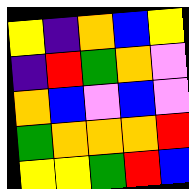[["yellow", "indigo", "orange", "blue", "yellow"], ["indigo", "red", "green", "orange", "violet"], ["orange", "blue", "violet", "blue", "violet"], ["green", "orange", "orange", "orange", "red"], ["yellow", "yellow", "green", "red", "blue"]]